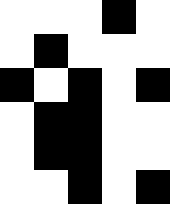[["white", "white", "white", "black", "white"], ["white", "black", "white", "white", "white"], ["black", "white", "black", "white", "black"], ["white", "black", "black", "white", "white"], ["white", "black", "black", "white", "white"], ["white", "white", "black", "white", "black"]]